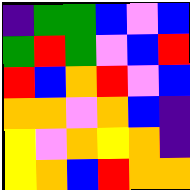[["indigo", "green", "green", "blue", "violet", "blue"], ["green", "red", "green", "violet", "blue", "red"], ["red", "blue", "orange", "red", "violet", "blue"], ["orange", "orange", "violet", "orange", "blue", "indigo"], ["yellow", "violet", "orange", "yellow", "orange", "indigo"], ["yellow", "orange", "blue", "red", "orange", "orange"]]